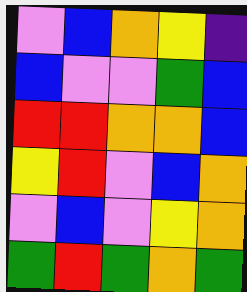[["violet", "blue", "orange", "yellow", "indigo"], ["blue", "violet", "violet", "green", "blue"], ["red", "red", "orange", "orange", "blue"], ["yellow", "red", "violet", "blue", "orange"], ["violet", "blue", "violet", "yellow", "orange"], ["green", "red", "green", "orange", "green"]]